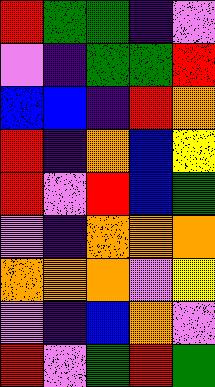[["red", "green", "green", "indigo", "violet"], ["violet", "indigo", "green", "green", "red"], ["blue", "blue", "indigo", "red", "orange"], ["red", "indigo", "orange", "blue", "yellow"], ["red", "violet", "red", "blue", "green"], ["violet", "indigo", "orange", "orange", "orange"], ["orange", "orange", "orange", "violet", "yellow"], ["violet", "indigo", "blue", "orange", "violet"], ["red", "violet", "green", "red", "green"]]